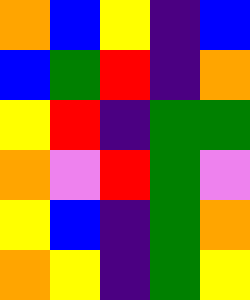[["orange", "blue", "yellow", "indigo", "blue"], ["blue", "green", "red", "indigo", "orange"], ["yellow", "red", "indigo", "green", "green"], ["orange", "violet", "red", "green", "violet"], ["yellow", "blue", "indigo", "green", "orange"], ["orange", "yellow", "indigo", "green", "yellow"]]